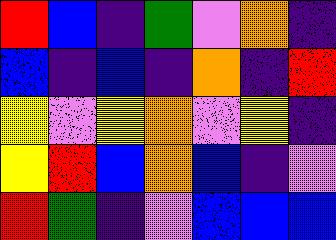[["red", "blue", "indigo", "green", "violet", "orange", "indigo"], ["blue", "indigo", "blue", "indigo", "orange", "indigo", "red"], ["yellow", "violet", "yellow", "orange", "violet", "yellow", "indigo"], ["yellow", "red", "blue", "orange", "blue", "indigo", "violet"], ["red", "green", "indigo", "violet", "blue", "blue", "blue"]]